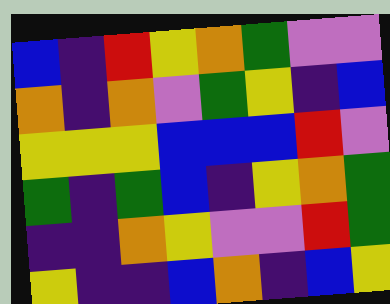[["blue", "indigo", "red", "yellow", "orange", "green", "violet", "violet"], ["orange", "indigo", "orange", "violet", "green", "yellow", "indigo", "blue"], ["yellow", "yellow", "yellow", "blue", "blue", "blue", "red", "violet"], ["green", "indigo", "green", "blue", "indigo", "yellow", "orange", "green"], ["indigo", "indigo", "orange", "yellow", "violet", "violet", "red", "green"], ["yellow", "indigo", "indigo", "blue", "orange", "indigo", "blue", "yellow"]]